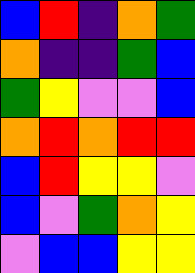[["blue", "red", "indigo", "orange", "green"], ["orange", "indigo", "indigo", "green", "blue"], ["green", "yellow", "violet", "violet", "blue"], ["orange", "red", "orange", "red", "red"], ["blue", "red", "yellow", "yellow", "violet"], ["blue", "violet", "green", "orange", "yellow"], ["violet", "blue", "blue", "yellow", "yellow"]]